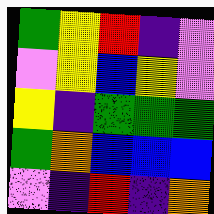[["green", "yellow", "red", "indigo", "violet"], ["violet", "yellow", "blue", "yellow", "violet"], ["yellow", "indigo", "green", "green", "green"], ["green", "orange", "blue", "blue", "blue"], ["violet", "indigo", "red", "indigo", "orange"]]